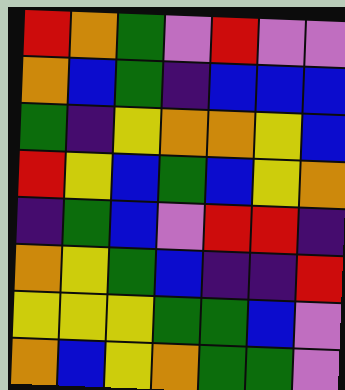[["red", "orange", "green", "violet", "red", "violet", "violet"], ["orange", "blue", "green", "indigo", "blue", "blue", "blue"], ["green", "indigo", "yellow", "orange", "orange", "yellow", "blue"], ["red", "yellow", "blue", "green", "blue", "yellow", "orange"], ["indigo", "green", "blue", "violet", "red", "red", "indigo"], ["orange", "yellow", "green", "blue", "indigo", "indigo", "red"], ["yellow", "yellow", "yellow", "green", "green", "blue", "violet"], ["orange", "blue", "yellow", "orange", "green", "green", "violet"]]